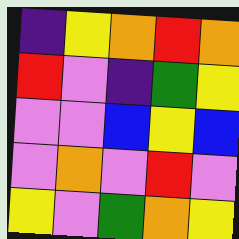[["indigo", "yellow", "orange", "red", "orange"], ["red", "violet", "indigo", "green", "yellow"], ["violet", "violet", "blue", "yellow", "blue"], ["violet", "orange", "violet", "red", "violet"], ["yellow", "violet", "green", "orange", "yellow"]]